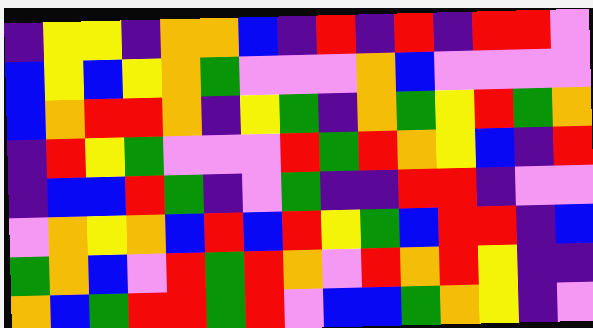[["indigo", "yellow", "yellow", "indigo", "orange", "orange", "blue", "indigo", "red", "indigo", "red", "indigo", "red", "red", "violet"], ["blue", "yellow", "blue", "yellow", "orange", "green", "violet", "violet", "violet", "orange", "blue", "violet", "violet", "violet", "violet"], ["blue", "orange", "red", "red", "orange", "indigo", "yellow", "green", "indigo", "orange", "green", "yellow", "red", "green", "orange"], ["indigo", "red", "yellow", "green", "violet", "violet", "violet", "red", "green", "red", "orange", "yellow", "blue", "indigo", "red"], ["indigo", "blue", "blue", "red", "green", "indigo", "violet", "green", "indigo", "indigo", "red", "red", "indigo", "violet", "violet"], ["violet", "orange", "yellow", "orange", "blue", "red", "blue", "red", "yellow", "green", "blue", "red", "red", "indigo", "blue"], ["green", "orange", "blue", "violet", "red", "green", "red", "orange", "violet", "red", "orange", "red", "yellow", "indigo", "indigo"], ["orange", "blue", "green", "red", "red", "green", "red", "violet", "blue", "blue", "green", "orange", "yellow", "indigo", "violet"]]